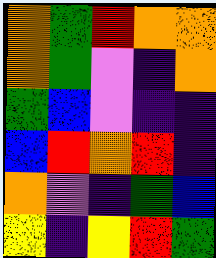[["orange", "green", "red", "orange", "orange"], ["orange", "green", "violet", "indigo", "orange"], ["green", "blue", "violet", "indigo", "indigo"], ["blue", "red", "orange", "red", "indigo"], ["orange", "violet", "indigo", "green", "blue"], ["yellow", "indigo", "yellow", "red", "green"]]